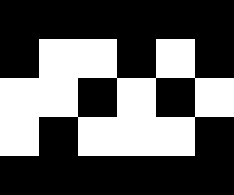[["black", "black", "black", "black", "black", "black"], ["black", "white", "white", "black", "white", "black"], ["white", "white", "black", "white", "black", "white"], ["white", "black", "white", "white", "white", "black"], ["black", "black", "black", "black", "black", "black"]]